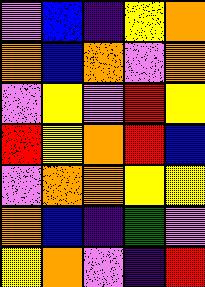[["violet", "blue", "indigo", "yellow", "orange"], ["orange", "blue", "orange", "violet", "orange"], ["violet", "yellow", "violet", "red", "yellow"], ["red", "yellow", "orange", "red", "blue"], ["violet", "orange", "orange", "yellow", "yellow"], ["orange", "blue", "indigo", "green", "violet"], ["yellow", "orange", "violet", "indigo", "red"]]